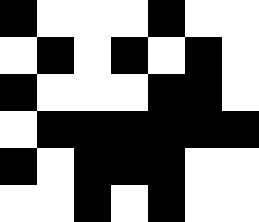[["black", "white", "white", "white", "black", "white", "white"], ["white", "black", "white", "black", "white", "black", "white"], ["black", "white", "white", "white", "black", "black", "white"], ["white", "black", "black", "black", "black", "black", "black"], ["black", "white", "black", "black", "black", "white", "white"], ["white", "white", "black", "white", "black", "white", "white"]]